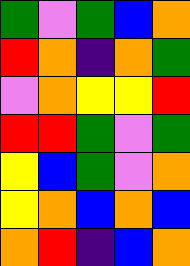[["green", "violet", "green", "blue", "orange"], ["red", "orange", "indigo", "orange", "green"], ["violet", "orange", "yellow", "yellow", "red"], ["red", "red", "green", "violet", "green"], ["yellow", "blue", "green", "violet", "orange"], ["yellow", "orange", "blue", "orange", "blue"], ["orange", "red", "indigo", "blue", "orange"]]